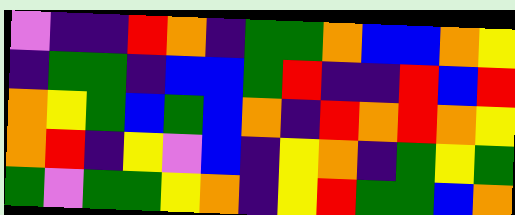[["violet", "indigo", "indigo", "red", "orange", "indigo", "green", "green", "orange", "blue", "blue", "orange", "yellow"], ["indigo", "green", "green", "indigo", "blue", "blue", "green", "red", "indigo", "indigo", "red", "blue", "red"], ["orange", "yellow", "green", "blue", "green", "blue", "orange", "indigo", "red", "orange", "red", "orange", "yellow"], ["orange", "red", "indigo", "yellow", "violet", "blue", "indigo", "yellow", "orange", "indigo", "green", "yellow", "green"], ["green", "violet", "green", "green", "yellow", "orange", "indigo", "yellow", "red", "green", "green", "blue", "orange"]]